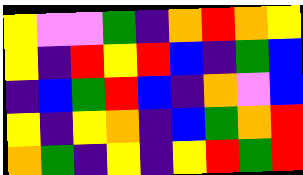[["yellow", "violet", "violet", "green", "indigo", "orange", "red", "orange", "yellow"], ["yellow", "indigo", "red", "yellow", "red", "blue", "indigo", "green", "blue"], ["indigo", "blue", "green", "red", "blue", "indigo", "orange", "violet", "blue"], ["yellow", "indigo", "yellow", "orange", "indigo", "blue", "green", "orange", "red"], ["orange", "green", "indigo", "yellow", "indigo", "yellow", "red", "green", "red"]]